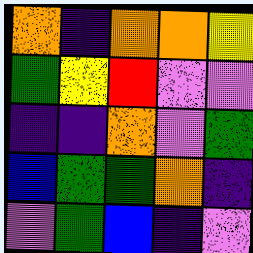[["orange", "indigo", "orange", "orange", "yellow"], ["green", "yellow", "red", "violet", "violet"], ["indigo", "indigo", "orange", "violet", "green"], ["blue", "green", "green", "orange", "indigo"], ["violet", "green", "blue", "indigo", "violet"]]